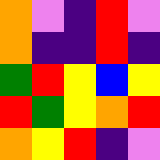[["orange", "violet", "indigo", "red", "violet"], ["orange", "indigo", "indigo", "red", "indigo"], ["green", "red", "yellow", "blue", "yellow"], ["red", "green", "yellow", "orange", "red"], ["orange", "yellow", "red", "indigo", "violet"]]